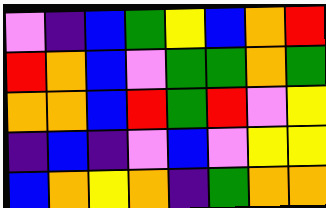[["violet", "indigo", "blue", "green", "yellow", "blue", "orange", "red"], ["red", "orange", "blue", "violet", "green", "green", "orange", "green"], ["orange", "orange", "blue", "red", "green", "red", "violet", "yellow"], ["indigo", "blue", "indigo", "violet", "blue", "violet", "yellow", "yellow"], ["blue", "orange", "yellow", "orange", "indigo", "green", "orange", "orange"]]